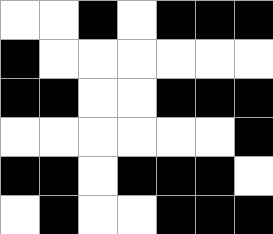[["white", "white", "black", "white", "black", "black", "black"], ["black", "white", "white", "white", "white", "white", "white"], ["black", "black", "white", "white", "black", "black", "black"], ["white", "white", "white", "white", "white", "white", "black"], ["black", "black", "white", "black", "black", "black", "white"], ["white", "black", "white", "white", "black", "black", "black"]]